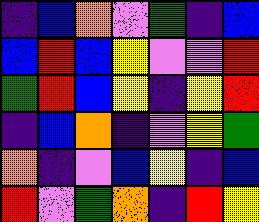[["indigo", "blue", "orange", "violet", "green", "indigo", "blue"], ["blue", "red", "blue", "yellow", "violet", "violet", "red"], ["green", "red", "blue", "yellow", "indigo", "yellow", "red"], ["indigo", "blue", "orange", "indigo", "violet", "yellow", "green"], ["orange", "indigo", "violet", "blue", "yellow", "indigo", "blue"], ["red", "violet", "green", "orange", "indigo", "red", "yellow"]]